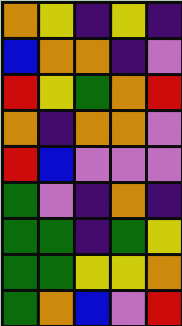[["orange", "yellow", "indigo", "yellow", "indigo"], ["blue", "orange", "orange", "indigo", "violet"], ["red", "yellow", "green", "orange", "red"], ["orange", "indigo", "orange", "orange", "violet"], ["red", "blue", "violet", "violet", "violet"], ["green", "violet", "indigo", "orange", "indigo"], ["green", "green", "indigo", "green", "yellow"], ["green", "green", "yellow", "yellow", "orange"], ["green", "orange", "blue", "violet", "red"]]